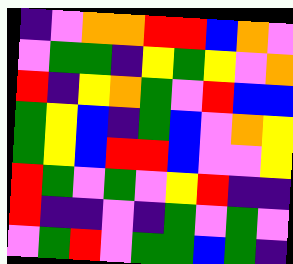[["indigo", "violet", "orange", "orange", "red", "red", "blue", "orange", "violet"], ["violet", "green", "green", "indigo", "yellow", "green", "yellow", "violet", "orange"], ["red", "indigo", "yellow", "orange", "green", "violet", "red", "blue", "blue"], ["green", "yellow", "blue", "indigo", "green", "blue", "violet", "orange", "yellow"], ["green", "yellow", "blue", "red", "red", "blue", "violet", "violet", "yellow"], ["red", "green", "violet", "green", "violet", "yellow", "red", "indigo", "indigo"], ["red", "indigo", "indigo", "violet", "indigo", "green", "violet", "green", "violet"], ["violet", "green", "red", "violet", "green", "green", "blue", "green", "indigo"]]